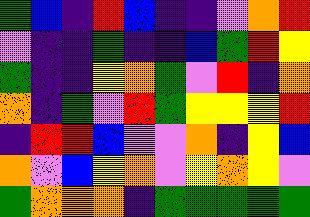[["green", "blue", "indigo", "red", "blue", "indigo", "indigo", "violet", "orange", "red"], ["violet", "indigo", "indigo", "green", "indigo", "indigo", "blue", "green", "red", "yellow"], ["green", "indigo", "indigo", "yellow", "orange", "green", "violet", "red", "indigo", "orange"], ["orange", "indigo", "green", "violet", "red", "green", "yellow", "yellow", "yellow", "red"], ["indigo", "red", "red", "blue", "violet", "violet", "orange", "indigo", "yellow", "blue"], ["orange", "violet", "blue", "yellow", "orange", "violet", "yellow", "orange", "yellow", "violet"], ["green", "orange", "orange", "orange", "indigo", "green", "green", "green", "green", "green"]]